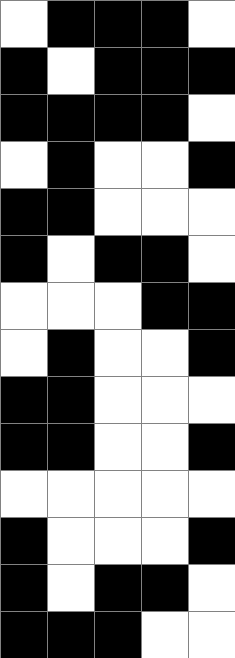[["white", "black", "black", "black", "white"], ["black", "white", "black", "black", "black"], ["black", "black", "black", "black", "white"], ["white", "black", "white", "white", "black"], ["black", "black", "white", "white", "white"], ["black", "white", "black", "black", "white"], ["white", "white", "white", "black", "black"], ["white", "black", "white", "white", "black"], ["black", "black", "white", "white", "white"], ["black", "black", "white", "white", "black"], ["white", "white", "white", "white", "white"], ["black", "white", "white", "white", "black"], ["black", "white", "black", "black", "white"], ["black", "black", "black", "white", "white"]]